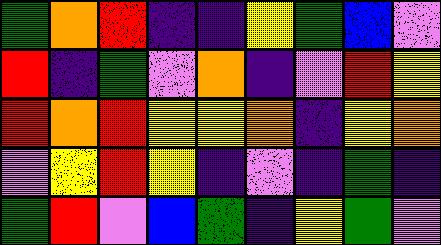[["green", "orange", "red", "indigo", "indigo", "yellow", "green", "blue", "violet"], ["red", "indigo", "green", "violet", "orange", "indigo", "violet", "red", "yellow"], ["red", "orange", "red", "yellow", "yellow", "orange", "indigo", "yellow", "orange"], ["violet", "yellow", "red", "yellow", "indigo", "violet", "indigo", "green", "indigo"], ["green", "red", "violet", "blue", "green", "indigo", "yellow", "green", "violet"]]